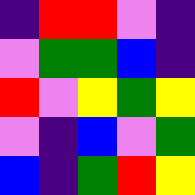[["indigo", "red", "red", "violet", "indigo"], ["violet", "green", "green", "blue", "indigo"], ["red", "violet", "yellow", "green", "yellow"], ["violet", "indigo", "blue", "violet", "green"], ["blue", "indigo", "green", "red", "yellow"]]